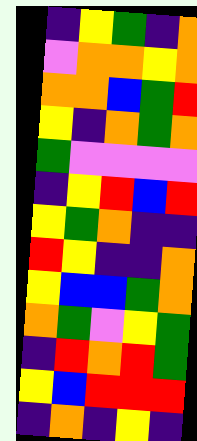[["indigo", "yellow", "green", "indigo", "orange"], ["violet", "orange", "orange", "yellow", "orange"], ["orange", "orange", "blue", "green", "red"], ["yellow", "indigo", "orange", "green", "orange"], ["green", "violet", "violet", "violet", "violet"], ["indigo", "yellow", "red", "blue", "red"], ["yellow", "green", "orange", "indigo", "indigo"], ["red", "yellow", "indigo", "indigo", "orange"], ["yellow", "blue", "blue", "green", "orange"], ["orange", "green", "violet", "yellow", "green"], ["indigo", "red", "orange", "red", "green"], ["yellow", "blue", "red", "red", "red"], ["indigo", "orange", "indigo", "yellow", "indigo"]]